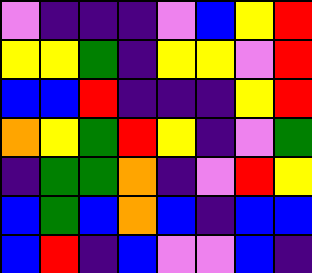[["violet", "indigo", "indigo", "indigo", "violet", "blue", "yellow", "red"], ["yellow", "yellow", "green", "indigo", "yellow", "yellow", "violet", "red"], ["blue", "blue", "red", "indigo", "indigo", "indigo", "yellow", "red"], ["orange", "yellow", "green", "red", "yellow", "indigo", "violet", "green"], ["indigo", "green", "green", "orange", "indigo", "violet", "red", "yellow"], ["blue", "green", "blue", "orange", "blue", "indigo", "blue", "blue"], ["blue", "red", "indigo", "blue", "violet", "violet", "blue", "indigo"]]